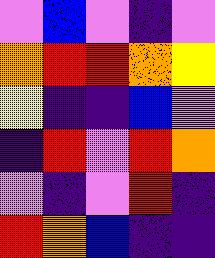[["violet", "blue", "violet", "indigo", "violet"], ["orange", "red", "red", "orange", "yellow"], ["yellow", "indigo", "indigo", "blue", "violet"], ["indigo", "red", "violet", "red", "orange"], ["violet", "indigo", "violet", "red", "indigo"], ["red", "orange", "blue", "indigo", "indigo"]]